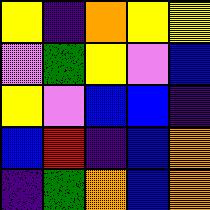[["yellow", "indigo", "orange", "yellow", "yellow"], ["violet", "green", "yellow", "violet", "blue"], ["yellow", "violet", "blue", "blue", "indigo"], ["blue", "red", "indigo", "blue", "orange"], ["indigo", "green", "orange", "blue", "orange"]]